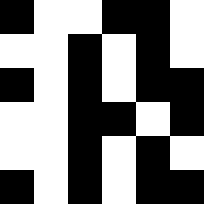[["black", "white", "white", "black", "black", "white"], ["white", "white", "black", "white", "black", "white"], ["black", "white", "black", "white", "black", "black"], ["white", "white", "black", "black", "white", "black"], ["white", "white", "black", "white", "black", "white"], ["black", "white", "black", "white", "black", "black"]]